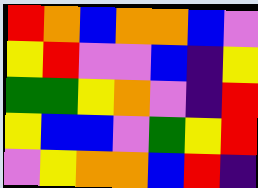[["red", "orange", "blue", "orange", "orange", "blue", "violet"], ["yellow", "red", "violet", "violet", "blue", "indigo", "yellow"], ["green", "green", "yellow", "orange", "violet", "indigo", "red"], ["yellow", "blue", "blue", "violet", "green", "yellow", "red"], ["violet", "yellow", "orange", "orange", "blue", "red", "indigo"]]